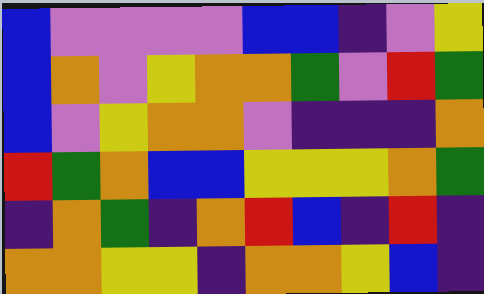[["blue", "violet", "violet", "violet", "violet", "blue", "blue", "indigo", "violet", "yellow"], ["blue", "orange", "violet", "yellow", "orange", "orange", "green", "violet", "red", "green"], ["blue", "violet", "yellow", "orange", "orange", "violet", "indigo", "indigo", "indigo", "orange"], ["red", "green", "orange", "blue", "blue", "yellow", "yellow", "yellow", "orange", "green"], ["indigo", "orange", "green", "indigo", "orange", "red", "blue", "indigo", "red", "indigo"], ["orange", "orange", "yellow", "yellow", "indigo", "orange", "orange", "yellow", "blue", "indigo"]]